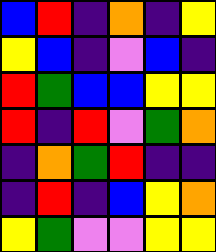[["blue", "red", "indigo", "orange", "indigo", "yellow"], ["yellow", "blue", "indigo", "violet", "blue", "indigo"], ["red", "green", "blue", "blue", "yellow", "yellow"], ["red", "indigo", "red", "violet", "green", "orange"], ["indigo", "orange", "green", "red", "indigo", "indigo"], ["indigo", "red", "indigo", "blue", "yellow", "orange"], ["yellow", "green", "violet", "violet", "yellow", "yellow"]]